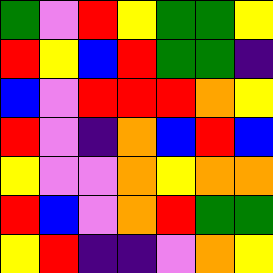[["green", "violet", "red", "yellow", "green", "green", "yellow"], ["red", "yellow", "blue", "red", "green", "green", "indigo"], ["blue", "violet", "red", "red", "red", "orange", "yellow"], ["red", "violet", "indigo", "orange", "blue", "red", "blue"], ["yellow", "violet", "violet", "orange", "yellow", "orange", "orange"], ["red", "blue", "violet", "orange", "red", "green", "green"], ["yellow", "red", "indigo", "indigo", "violet", "orange", "yellow"]]